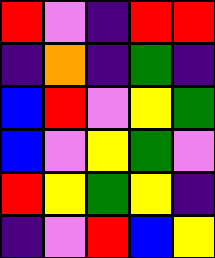[["red", "violet", "indigo", "red", "red"], ["indigo", "orange", "indigo", "green", "indigo"], ["blue", "red", "violet", "yellow", "green"], ["blue", "violet", "yellow", "green", "violet"], ["red", "yellow", "green", "yellow", "indigo"], ["indigo", "violet", "red", "blue", "yellow"]]